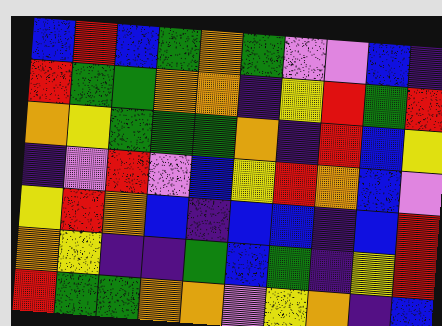[["blue", "red", "blue", "green", "orange", "green", "violet", "violet", "blue", "indigo"], ["red", "green", "green", "orange", "orange", "indigo", "yellow", "red", "green", "red"], ["orange", "yellow", "green", "green", "green", "orange", "indigo", "red", "blue", "yellow"], ["indigo", "violet", "red", "violet", "blue", "yellow", "red", "orange", "blue", "violet"], ["yellow", "red", "orange", "blue", "indigo", "blue", "blue", "indigo", "blue", "red"], ["orange", "yellow", "indigo", "indigo", "green", "blue", "green", "indigo", "yellow", "red"], ["red", "green", "green", "orange", "orange", "violet", "yellow", "orange", "indigo", "blue"]]